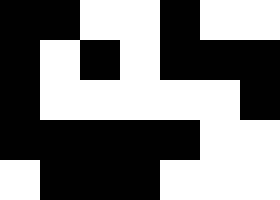[["black", "black", "white", "white", "black", "white", "white"], ["black", "white", "black", "white", "black", "black", "black"], ["black", "white", "white", "white", "white", "white", "black"], ["black", "black", "black", "black", "black", "white", "white"], ["white", "black", "black", "black", "white", "white", "white"]]